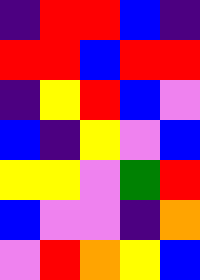[["indigo", "red", "red", "blue", "indigo"], ["red", "red", "blue", "red", "red"], ["indigo", "yellow", "red", "blue", "violet"], ["blue", "indigo", "yellow", "violet", "blue"], ["yellow", "yellow", "violet", "green", "red"], ["blue", "violet", "violet", "indigo", "orange"], ["violet", "red", "orange", "yellow", "blue"]]